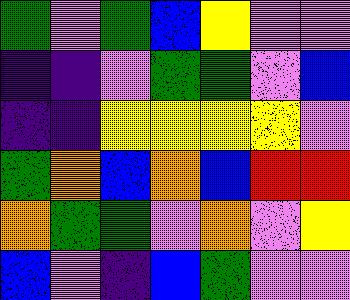[["green", "violet", "green", "blue", "yellow", "violet", "violet"], ["indigo", "indigo", "violet", "green", "green", "violet", "blue"], ["indigo", "indigo", "yellow", "yellow", "yellow", "yellow", "violet"], ["green", "orange", "blue", "orange", "blue", "red", "red"], ["orange", "green", "green", "violet", "orange", "violet", "yellow"], ["blue", "violet", "indigo", "blue", "green", "violet", "violet"]]